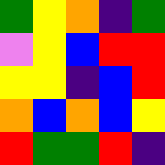[["green", "yellow", "orange", "indigo", "green"], ["violet", "yellow", "blue", "red", "red"], ["yellow", "yellow", "indigo", "blue", "red"], ["orange", "blue", "orange", "blue", "yellow"], ["red", "green", "green", "red", "indigo"]]